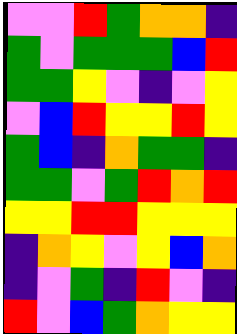[["violet", "violet", "red", "green", "orange", "orange", "indigo"], ["green", "violet", "green", "green", "green", "blue", "red"], ["green", "green", "yellow", "violet", "indigo", "violet", "yellow"], ["violet", "blue", "red", "yellow", "yellow", "red", "yellow"], ["green", "blue", "indigo", "orange", "green", "green", "indigo"], ["green", "green", "violet", "green", "red", "orange", "red"], ["yellow", "yellow", "red", "red", "yellow", "yellow", "yellow"], ["indigo", "orange", "yellow", "violet", "yellow", "blue", "orange"], ["indigo", "violet", "green", "indigo", "red", "violet", "indigo"], ["red", "violet", "blue", "green", "orange", "yellow", "yellow"]]